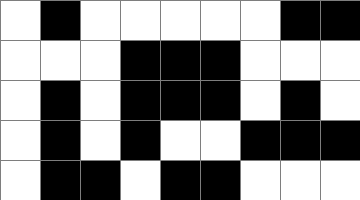[["white", "black", "white", "white", "white", "white", "white", "black", "black"], ["white", "white", "white", "black", "black", "black", "white", "white", "white"], ["white", "black", "white", "black", "black", "black", "white", "black", "white"], ["white", "black", "white", "black", "white", "white", "black", "black", "black"], ["white", "black", "black", "white", "black", "black", "white", "white", "white"]]